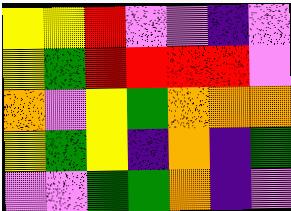[["yellow", "yellow", "red", "violet", "violet", "indigo", "violet"], ["yellow", "green", "red", "red", "red", "red", "violet"], ["orange", "violet", "yellow", "green", "orange", "orange", "orange"], ["yellow", "green", "yellow", "indigo", "orange", "indigo", "green"], ["violet", "violet", "green", "green", "orange", "indigo", "violet"]]